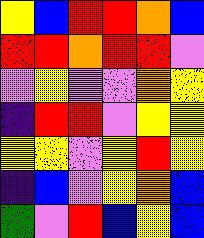[["yellow", "blue", "red", "red", "orange", "blue"], ["red", "red", "orange", "red", "red", "violet"], ["violet", "yellow", "violet", "violet", "orange", "yellow"], ["indigo", "red", "red", "violet", "yellow", "yellow"], ["yellow", "yellow", "violet", "yellow", "red", "yellow"], ["indigo", "blue", "violet", "yellow", "orange", "blue"], ["green", "violet", "red", "blue", "yellow", "blue"]]